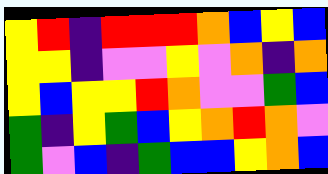[["yellow", "red", "indigo", "red", "red", "red", "orange", "blue", "yellow", "blue"], ["yellow", "yellow", "indigo", "violet", "violet", "yellow", "violet", "orange", "indigo", "orange"], ["yellow", "blue", "yellow", "yellow", "red", "orange", "violet", "violet", "green", "blue"], ["green", "indigo", "yellow", "green", "blue", "yellow", "orange", "red", "orange", "violet"], ["green", "violet", "blue", "indigo", "green", "blue", "blue", "yellow", "orange", "blue"]]